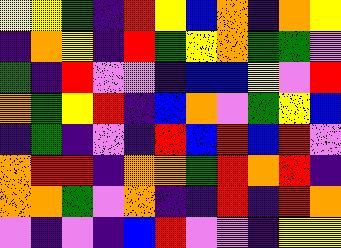[["yellow", "yellow", "green", "indigo", "red", "yellow", "blue", "orange", "indigo", "orange", "yellow"], ["indigo", "orange", "yellow", "indigo", "red", "green", "yellow", "orange", "green", "green", "violet"], ["green", "indigo", "red", "violet", "violet", "indigo", "blue", "blue", "yellow", "violet", "red"], ["orange", "green", "yellow", "red", "indigo", "blue", "orange", "violet", "green", "yellow", "blue"], ["indigo", "green", "indigo", "violet", "indigo", "red", "blue", "red", "blue", "red", "violet"], ["orange", "red", "red", "indigo", "orange", "orange", "green", "red", "orange", "red", "indigo"], ["orange", "orange", "green", "violet", "orange", "indigo", "indigo", "red", "indigo", "red", "orange"], ["violet", "indigo", "violet", "indigo", "blue", "red", "violet", "violet", "indigo", "yellow", "yellow"]]